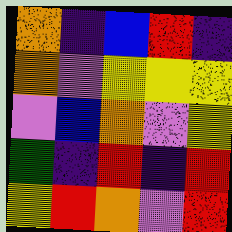[["orange", "indigo", "blue", "red", "indigo"], ["orange", "violet", "yellow", "yellow", "yellow"], ["violet", "blue", "orange", "violet", "yellow"], ["green", "indigo", "red", "indigo", "red"], ["yellow", "red", "orange", "violet", "red"]]